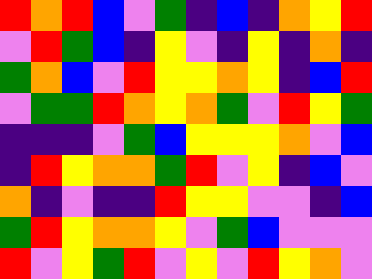[["red", "orange", "red", "blue", "violet", "green", "indigo", "blue", "indigo", "orange", "yellow", "red"], ["violet", "red", "green", "blue", "indigo", "yellow", "violet", "indigo", "yellow", "indigo", "orange", "indigo"], ["green", "orange", "blue", "violet", "red", "yellow", "yellow", "orange", "yellow", "indigo", "blue", "red"], ["violet", "green", "green", "red", "orange", "yellow", "orange", "green", "violet", "red", "yellow", "green"], ["indigo", "indigo", "indigo", "violet", "green", "blue", "yellow", "yellow", "yellow", "orange", "violet", "blue"], ["indigo", "red", "yellow", "orange", "orange", "green", "red", "violet", "yellow", "indigo", "blue", "violet"], ["orange", "indigo", "violet", "indigo", "indigo", "red", "yellow", "yellow", "violet", "violet", "indigo", "blue"], ["green", "red", "yellow", "orange", "orange", "yellow", "violet", "green", "blue", "violet", "violet", "violet"], ["red", "violet", "yellow", "green", "red", "violet", "yellow", "violet", "red", "yellow", "orange", "violet"]]